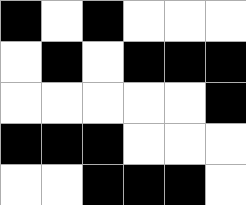[["black", "white", "black", "white", "white", "white"], ["white", "black", "white", "black", "black", "black"], ["white", "white", "white", "white", "white", "black"], ["black", "black", "black", "white", "white", "white"], ["white", "white", "black", "black", "black", "white"]]